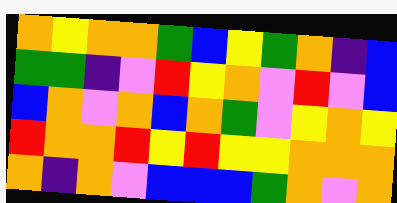[["orange", "yellow", "orange", "orange", "green", "blue", "yellow", "green", "orange", "indigo", "blue"], ["green", "green", "indigo", "violet", "red", "yellow", "orange", "violet", "red", "violet", "blue"], ["blue", "orange", "violet", "orange", "blue", "orange", "green", "violet", "yellow", "orange", "yellow"], ["red", "orange", "orange", "red", "yellow", "red", "yellow", "yellow", "orange", "orange", "orange"], ["orange", "indigo", "orange", "violet", "blue", "blue", "blue", "green", "orange", "violet", "orange"]]